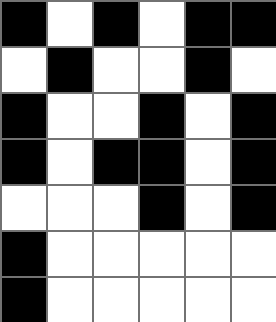[["black", "white", "black", "white", "black", "black"], ["white", "black", "white", "white", "black", "white"], ["black", "white", "white", "black", "white", "black"], ["black", "white", "black", "black", "white", "black"], ["white", "white", "white", "black", "white", "black"], ["black", "white", "white", "white", "white", "white"], ["black", "white", "white", "white", "white", "white"]]